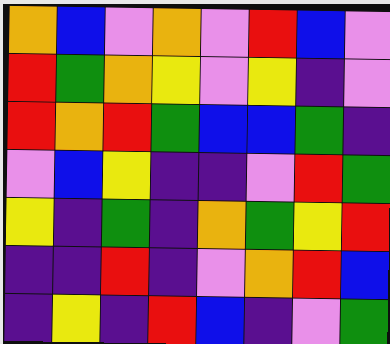[["orange", "blue", "violet", "orange", "violet", "red", "blue", "violet"], ["red", "green", "orange", "yellow", "violet", "yellow", "indigo", "violet"], ["red", "orange", "red", "green", "blue", "blue", "green", "indigo"], ["violet", "blue", "yellow", "indigo", "indigo", "violet", "red", "green"], ["yellow", "indigo", "green", "indigo", "orange", "green", "yellow", "red"], ["indigo", "indigo", "red", "indigo", "violet", "orange", "red", "blue"], ["indigo", "yellow", "indigo", "red", "blue", "indigo", "violet", "green"]]